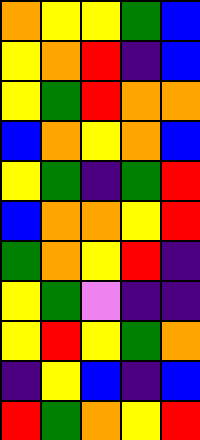[["orange", "yellow", "yellow", "green", "blue"], ["yellow", "orange", "red", "indigo", "blue"], ["yellow", "green", "red", "orange", "orange"], ["blue", "orange", "yellow", "orange", "blue"], ["yellow", "green", "indigo", "green", "red"], ["blue", "orange", "orange", "yellow", "red"], ["green", "orange", "yellow", "red", "indigo"], ["yellow", "green", "violet", "indigo", "indigo"], ["yellow", "red", "yellow", "green", "orange"], ["indigo", "yellow", "blue", "indigo", "blue"], ["red", "green", "orange", "yellow", "red"]]